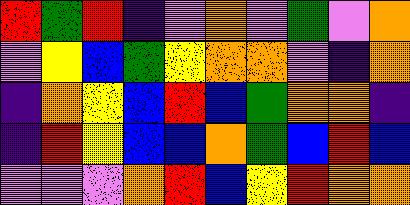[["red", "green", "red", "indigo", "violet", "orange", "violet", "green", "violet", "orange"], ["violet", "yellow", "blue", "green", "yellow", "orange", "orange", "violet", "indigo", "orange"], ["indigo", "orange", "yellow", "blue", "red", "blue", "green", "orange", "orange", "indigo"], ["indigo", "red", "yellow", "blue", "blue", "orange", "green", "blue", "red", "blue"], ["violet", "violet", "violet", "orange", "red", "blue", "yellow", "red", "orange", "orange"]]